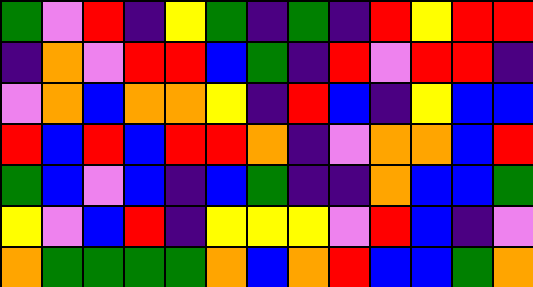[["green", "violet", "red", "indigo", "yellow", "green", "indigo", "green", "indigo", "red", "yellow", "red", "red"], ["indigo", "orange", "violet", "red", "red", "blue", "green", "indigo", "red", "violet", "red", "red", "indigo"], ["violet", "orange", "blue", "orange", "orange", "yellow", "indigo", "red", "blue", "indigo", "yellow", "blue", "blue"], ["red", "blue", "red", "blue", "red", "red", "orange", "indigo", "violet", "orange", "orange", "blue", "red"], ["green", "blue", "violet", "blue", "indigo", "blue", "green", "indigo", "indigo", "orange", "blue", "blue", "green"], ["yellow", "violet", "blue", "red", "indigo", "yellow", "yellow", "yellow", "violet", "red", "blue", "indigo", "violet"], ["orange", "green", "green", "green", "green", "orange", "blue", "orange", "red", "blue", "blue", "green", "orange"]]